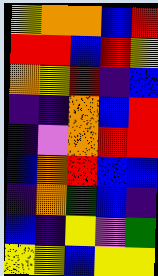[["yellow", "orange", "orange", "blue", "red"], ["red", "red", "blue", "red", "yellow"], ["orange", "yellow", "red", "indigo", "blue"], ["indigo", "indigo", "orange", "blue", "red"], ["indigo", "violet", "orange", "red", "red"], ["blue", "orange", "red", "blue", "blue"], ["indigo", "orange", "green", "blue", "indigo"], ["blue", "indigo", "yellow", "violet", "green"], ["yellow", "yellow", "blue", "yellow", "yellow"]]